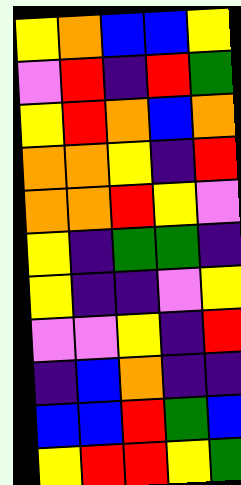[["yellow", "orange", "blue", "blue", "yellow"], ["violet", "red", "indigo", "red", "green"], ["yellow", "red", "orange", "blue", "orange"], ["orange", "orange", "yellow", "indigo", "red"], ["orange", "orange", "red", "yellow", "violet"], ["yellow", "indigo", "green", "green", "indigo"], ["yellow", "indigo", "indigo", "violet", "yellow"], ["violet", "violet", "yellow", "indigo", "red"], ["indigo", "blue", "orange", "indigo", "indigo"], ["blue", "blue", "red", "green", "blue"], ["yellow", "red", "red", "yellow", "green"]]